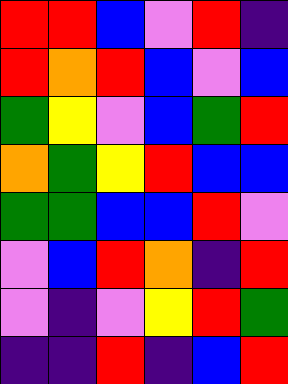[["red", "red", "blue", "violet", "red", "indigo"], ["red", "orange", "red", "blue", "violet", "blue"], ["green", "yellow", "violet", "blue", "green", "red"], ["orange", "green", "yellow", "red", "blue", "blue"], ["green", "green", "blue", "blue", "red", "violet"], ["violet", "blue", "red", "orange", "indigo", "red"], ["violet", "indigo", "violet", "yellow", "red", "green"], ["indigo", "indigo", "red", "indigo", "blue", "red"]]